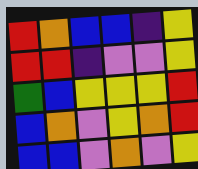[["red", "orange", "blue", "blue", "indigo", "yellow"], ["red", "red", "indigo", "violet", "violet", "yellow"], ["green", "blue", "yellow", "yellow", "yellow", "red"], ["blue", "orange", "violet", "yellow", "orange", "red"], ["blue", "blue", "violet", "orange", "violet", "yellow"]]